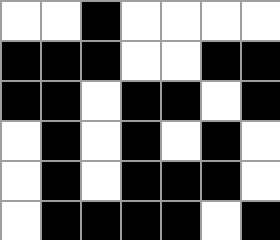[["white", "white", "black", "white", "white", "white", "white"], ["black", "black", "black", "white", "white", "black", "black"], ["black", "black", "white", "black", "black", "white", "black"], ["white", "black", "white", "black", "white", "black", "white"], ["white", "black", "white", "black", "black", "black", "white"], ["white", "black", "black", "black", "black", "white", "black"]]